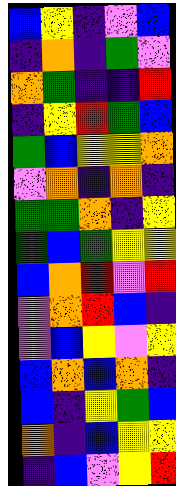[["blue", "yellow", "indigo", "violet", "blue"], ["indigo", "orange", "indigo", "green", "violet"], ["orange", "green", "indigo", "indigo", "red"], ["indigo", "yellow", "red", "green", "blue"], ["green", "blue", "yellow", "yellow", "orange"], ["violet", "orange", "indigo", "orange", "indigo"], ["green", "green", "orange", "indigo", "yellow"], ["green", "blue", "green", "yellow", "yellow"], ["blue", "orange", "red", "violet", "red"], ["violet", "orange", "red", "blue", "indigo"], ["violet", "blue", "yellow", "violet", "yellow"], ["blue", "orange", "blue", "orange", "indigo"], ["blue", "indigo", "yellow", "green", "blue"], ["orange", "indigo", "blue", "yellow", "yellow"], ["indigo", "blue", "violet", "yellow", "red"]]